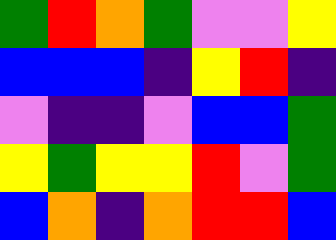[["green", "red", "orange", "green", "violet", "violet", "yellow"], ["blue", "blue", "blue", "indigo", "yellow", "red", "indigo"], ["violet", "indigo", "indigo", "violet", "blue", "blue", "green"], ["yellow", "green", "yellow", "yellow", "red", "violet", "green"], ["blue", "orange", "indigo", "orange", "red", "red", "blue"]]